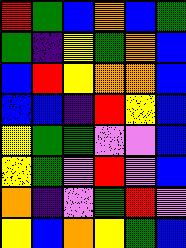[["red", "green", "blue", "orange", "blue", "green"], ["green", "indigo", "yellow", "green", "orange", "blue"], ["blue", "red", "yellow", "orange", "orange", "blue"], ["blue", "blue", "indigo", "red", "yellow", "blue"], ["yellow", "green", "green", "violet", "violet", "blue"], ["yellow", "green", "violet", "red", "violet", "blue"], ["orange", "indigo", "violet", "green", "red", "violet"], ["yellow", "blue", "orange", "yellow", "green", "blue"]]